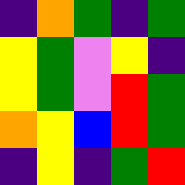[["indigo", "orange", "green", "indigo", "green"], ["yellow", "green", "violet", "yellow", "indigo"], ["yellow", "green", "violet", "red", "green"], ["orange", "yellow", "blue", "red", "green"], ["indigo", "yellow", "indigo", "green", "red"]]